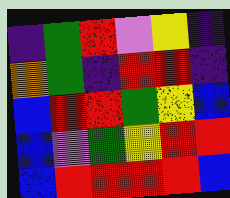[["indigo", "green", "red", "violet", "yellow", "indigo"], ["orange", "green", "indigo", "red", "red", "indigo"], ["blue", "red", "red", "green", "yellow", "blue"], ["blue", "violet", "green", "yellow", "red", "red"], ["blue", "red", "red", "red", "red", "blue"]]